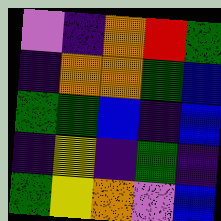[["violet", "indigo", "orange", "red", "green"], ["indigo", "orange", "orange", "green", "blue"], ["green", "green", "blue", "indigo", "blue"], ["indigo", "yellow", "indigo", "green", "indigo"], ["green", "yellow", "orange", "violet", "blue"]]